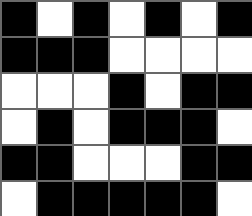[["black", "white", "black", "white", "black", "white", "black"], ["black", "black", "black", "white", "white", "white", "white"], ["white", "white", "white", "black", "white", "black", "black"], ["white", "black", "white", "black", "black", "black", "white"], ["black", "black", "white", "white", "white", "black", "black"], ["white", "black", "black", "black", "black", "black", "white"]]